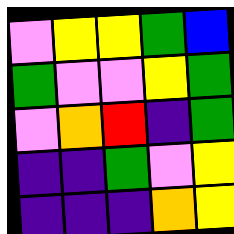[["violet", "yellow", "yellow", "green", "blue"], ["green", "violet", "violet", "yellow", "green"], ["violet", "orange", "red", "indigo", "green"], ["indigo", "indigo", "green", "violet", "yellow"], ["indigo", "indigo", "indigo", "orange", "yellow"]]